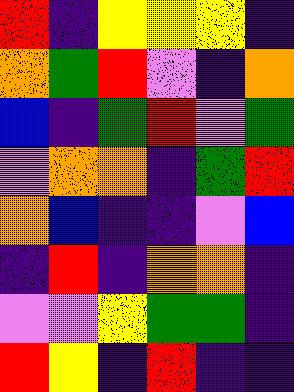[["red", "indigo", "yellow", "yellow", "yellow", "indigo"], ["orange", "green", "red", "violet", "indigo", "orange"], ["blue", "indigo", "green", "red", "violet", "green"], ["violet", "orange", "orange", "indigo", "green", "red"], ["orange", "blue", "indigo", "indigo", "violet", "blue"], ["indigo", "red", "indigo", "orange", "orange", "indigo"], ["violet", "violet", "yellow", "green", "green", "indigo"], ["red", "yellow", "indigo", "red", "indigo", "indigo"]]